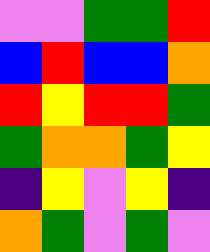[["violet", "violet", "green", "green", "red"], ["blue", "red", "blue", "blue", "orange"], ["red", "yellow", "red", "red", "green"], ["green", "orange", "orange", "green", "yellow"], ["indigo", "yellow", "violet", "yellow", "indigo"], ["orange", "green", "violet", "green", "violet"]]